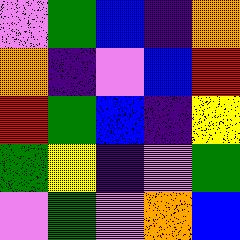[["violet", "green", "blue", "indigo", "orange"], ["orange", "indigo", "violet", "blue", "red"], ["red", "green", "blue", "indigo", "yellow"], ["green", "yellow", "indigo", "violet", "green"], ["violet", "green", "violet", "orange", "blue"]]